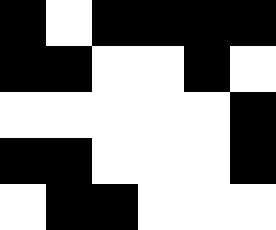[["black", "white", "black", "black", "black", "black"], ["black", "black", "white", "white", "black", "white"], ["white", "white", "white", "white", "white", "black"], ["black", "black", "white", "white", "white", "black"], ["white", "black", "black", "white", "white", "white"]]